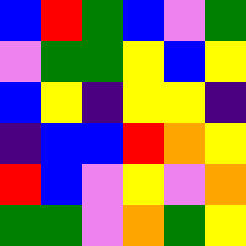[["blue", "red", "green", "blue", "violet", "green"], ["violet", "green", "green", "yellow", "blue", "yellow"], ["blue", "yellow", "indigo", "yellow", "yellow", "indigo"], ["indigo", "blue", "blue", "red", "orange", "yellow"], ["red", "blue", "violet", "yellow", "violet", "orange"], ["green", "green", "violet", "orange", "green", "yellow"]]